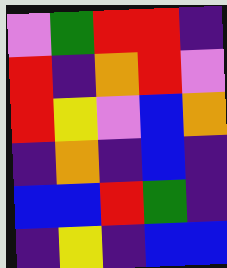[["violet", "green", "red", "red", "indigo"], ["red", "indigo", "orange", "red", "violet"], ["red", "yellow", "violet", "blue", "orange"], ["indigo", "orange", "indigo", "blue", "indigo"], ["blue", "blue", "red", "green", "indigo"], ["indigo", "yellow", "indigo", "blue", "blue"]]